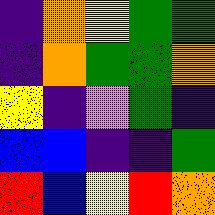[["indigo", "orange", "yellow", "green", "green"], ["indigo", "orange", "green", "green", "orange"], ["yellow", "indigo", "violet", "green", "indigo"], ["blue", "blue", "indigo", "indigo", "green"], ["red", "blue", "yellow", "red", "orange"]]